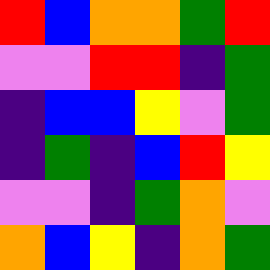[["red", "blue", "orange", "orange", "green", "red"], ["violet", "violet", "red", "red", "indigo", "green"], ["indigo", "blue", "blue", "yellow", "violet", "green"], ["indigo", "green", "indigo", "blue", "red", "yellow"], ["violet", "violet", "indigo", "green", "orange", "violet"], ["orange", "blue", "yellow", "indigo", "orange", "green"]]